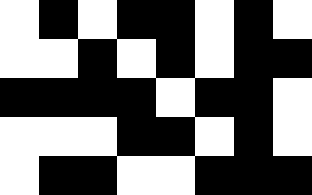[["white", "black", "white", "black", "black", "white", "black", "white"], ["white", "white", "black", "white", "black", "white", "black", "black"], ["black", "black", "black", "black", "white", "black", "black", "white"], ["white", "white", "white", "black", "black", "white", "black", "white"], ["white", "black", "black", "white", "white", "black", "black", "black"]]